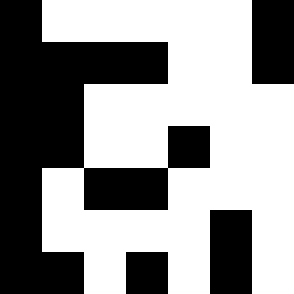[["black", "white", "white", "white", "white", "white", "black"], ["black", "black", "black", "black", "white", "white", "black"], ["black", "black", "white", "white", "white", "white", "white"], ["black", "black", "white", "white", "black", "white", "white"], ["black", "white", "black", "black", "white", "white", "white"], ["black", "white", "white", "white", "white", "black", "white"], ["black", "black", "white", "black", "white", "black", "white"]]